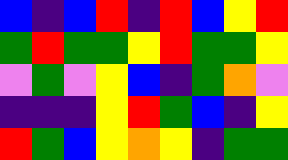[["blue", "indigo", "blue", "red", "indigo", "red", "blue", "yellow", "red"], ["green", "red", "green", "green", "yellow", "red", "green", "green", "yellow"], ["violet", "green", "violet", "yellow", "blue", "indigo", "green", "orange", "violet"], ["indigo", "indigo", "indigo", "yellow", "red", "green", "blue", "indigo", "yellow"], ["red", "green", "blue", "yellow", "orange", "yellow", "indigo", "green", "green"]]